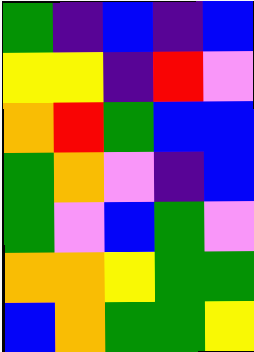[["green", "indigo", "blue", "indigo", "blue"], ["yellow", "yellow", "indigo", "red", "violet"], ["orange", "red", "green", "blue", "blue"], ["green", "orange", "violet", "indigo", "blue"], ["green", "violet", "blue", "green", "violet"], ["orange", "orange", "yellow", "green", "green"], ["blue", "orange", "green", "green", "yellow"]]